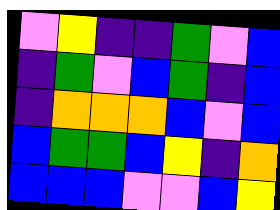[["violet", "yellow", "indigo", "indigo", "green", "violet", "blue"], ["indigo", "green", "violet", "blue", "green", "indigo", "blue"], ["indigo", "orange", "orange", "orange", "blue", "violet", "blue"], ["blue", "green", "green", "blue", "yellow", "indigo", "orange"], ["blue", "blue", "blue", "violet", "violet", "blue", "yellow"]]